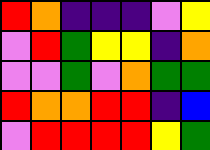[["red", "orange", "indigo", "indigo", "indigo", "violet", "yellow"], ["violet", "red", "green", "yellow", "yellow", "indigo", "orange"], ["violet", "violet", "green", "violet", "orange", "green", "green"], ["red", "orange", "orange", "red", "red", "indigo", "blue"], ["violet", "red", "red", "red", "red", "yellow", "green"]]